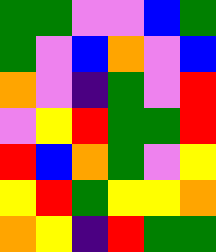[["green", "green", "violet", "violet", "blue", "green"], ["green", "violet", "blue", "orange", "violet", "blue"], ["orange", "violet", "indigo", "green", "violet", "red"], ["violet", "yellow", "red", "green", "green", "red"], ["red", "blue", "orange", "green", "violet", "yellow"], ["yellow", "red", "green", "yellow", "yellow", "orange"], ["orange", "yellow", "indigo", "red", "green", "green"]]